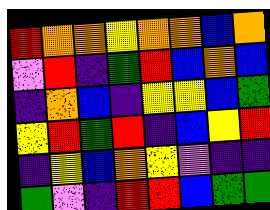[["red", "orange", "orange", "yellow", "orange", "orange", "blue", "orange"], ["violet", "red", "indigo", "green", "red", "blue", "orange", "blue"], ["indigo", "orange", "blue", "indigo", "yellow", "yellow", "blue", "green"], ["yellow", "red", "green", "red", "indigo", "blue", "yellow", "red"], ["indigo", "yellow", "blue", "orange", "yellow", "violet", "indigo", "indigo"], ["green", "violet", "indigo", "red", "red", "blue", "green", "green"]]